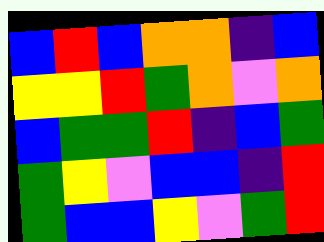[["blue", "red", "blue", "orange", "orange", "indigo", "blue"], ["yellow", "yellow", "red", "green", "orange", "violet", "orange"], ["blue", "green", "green", "red", "indigo", "blue", "green"], ["green", "yellow", "violet", "blue", "blue", "indigo", "red"], ["green", "blue", "blue", "yellow", "violet", "green", "red"]]